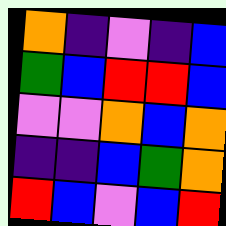[["orange", "indigo", "violet", "indigo", "blue"], ["green", "blue", "red", "red", "blue"], ["violet", "violet", "orange", "blue", "orange"], ["indigo", "indigo", "blue", "green", "orange"], ["red", "blue", "violet", "blue", "red"]]